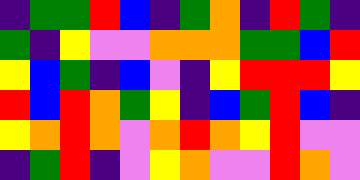[["indigo", "green", "green", "red", "blue", "indigo", "green", "orange", "indigo", "red", "green", "indigo"], ["green", "indigo", "yellow", "violet", "violet", "orange", "orange", "orange", "green", "green", "blue", "red"], ["yellow", "blue", "green", "indigo", "blue", "violet", "indigo", "yellow", "red", "red", "red", "yellow"], ["red", "blue", "red", "orange", "green", "yellow", "indigo", "blue", "green", "red", "blue", "indigo"], ["yellow", "orange", "red", "orange", "violet", "orange", "red", "orange", "yellow", "red", "violet", "violet"], ["indigo", "green", "red", "indigo", "violet", "yellow", "orange", "violet", "violet", "red", "orange", "violet"]]